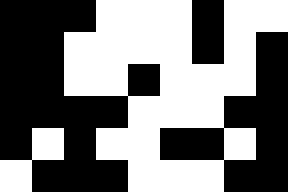[["black", "black", "black", "white", "white", "white", "black", "white", "white"], ["black", "black", "white", "white", "white", "white", "black", "white", "black"], ["black", "black", "white", "white", "black", "white", "white", "white", "black"], ["black", "black", "black", "black", "white", "white", "white", "black", "black"], ["black", "white", "black", "white", "white", "black", "black", "white", "black"], ["white", "black", "black", "black", "white", "white", "white", "black", "black"]]